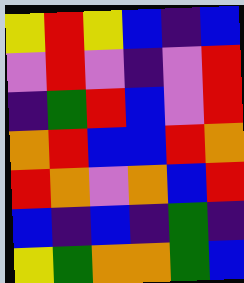[["yellow", "red", "yellow", "blue", "indigo", "blue"], ["violet", "red", "violet", "indigo", "violet", "red"], ["indigo", "green", "red", "blue", "violet", "red"], ["orange", "red", "blue", "blue", "red", "orange"], ["red", "orange", "violet", "orange", "blue", "red"], ["blue", "indigo", "blue", "indigo", "green", "indigo"], ["yellow", "green", "orange", "orange", "green", "blue"]]